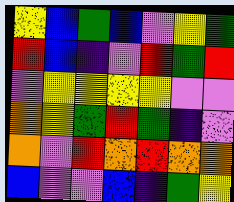[["yellow", "blue", "green", "blue", "violet", "yellow", "green"], ["red", "blue", "indigo", "violet", "red", "green", "red"], ["violet", "yellow", "yellow", "yellow", "yellow", "violet", "violet"], ["orange", "yellow", "green", "red", "green", "indigo", "violet"], ["orange", "violet", "red", "orange", "red", "orange", "orange"], ["blue", "violet", "violet", "blue", "indigo", "green", "yellow"]]